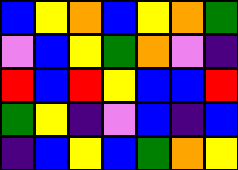[["blue", "yellow", "orange", "blue", "yellow", "orange", "green"], ["violet", "blue", "yellow", "green", "orange", "violet", "indigo"], ["red", "blue", "red", "yellow", "blue", "blue", "red"], ["green", "yellow", "indigo", "violet", "blue", "indigo", "blue"], ["indigo", "blue", "yellow", "blue", "green", "orange", "yellow"]]